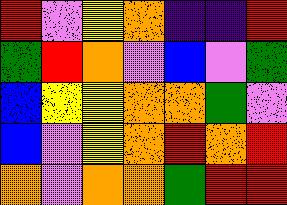[["red", "violet", "yellow", "orange", "indigo", "indigo", "red"], ["green", "red", "orange", "violet", "blue", "violet", "green"], ["blue", "yellow", "yellow", "orange", "orange", "green", "violet"], ["blue", "violet", "yellow", "orange", "red", "orange", "red"], ["orange", "violet", "orange", "orange", "green", "red", "red"]]